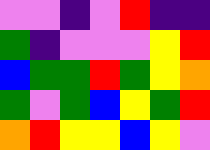[["violet", "violet", "indigo", "violet", "red", "indigo", "indigo"], ["green", "indigo", "violet", "violet", "violet", "yellow", "red"], ["blue", "green", "green", "red", "green", "yellow", "orange"], ["green", "violet", "green", "blue", "yellow", "green", "red"], ["orange", "red", "yellow", "yellow", "blue", "yellow", "violet"]]